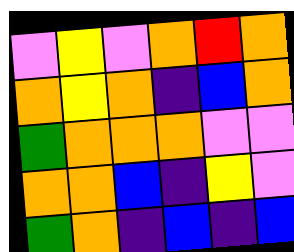[["violet", "yellow", "violet", "orange", "red", "orange"], ["orange", "yellow", "orange", "indigo", "blue", "orange"], ["green", "orange", "orange", "orange", "violet", "violet"], ["orange", "orange", "blue", "indigo", "yellow", "violet"], ["green", "orange", "indigo", "blue", "indigo", "blue"]]